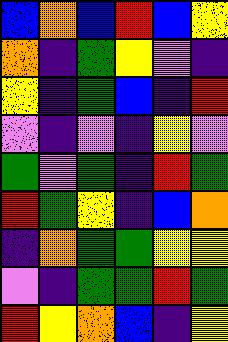[["blue", "orange", "blue", "red", "blue", "yellow"], ["orange", "indigo", "green", "yellow", "violet", "indigo"], ["yellow", "indigo", "green", "blue", "indigo", "red"], ["violet", "indigo", "violet", "indigo", "yellow", "violet"], ["green", "violet", "green", "indigo", "red", "green"], ["red", "green", "yellow", "indigo", "blue", "orange"], ["indigo", "orange", "green", "green", "yellow", "yellow"], ["violet", "indigo", "green", "green", "red", "green"], ["red", "yellow", "orange", "blue", "indigo", "yellow"]]